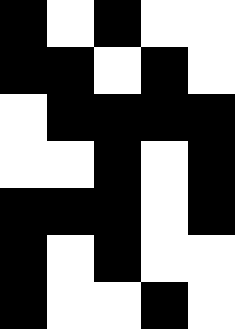[["black", "white", "black", "white", "white"], ["black", "black", "white", "black", "white"], ["white", "black", "black", "black", "black"], ["white", "white", "black", "white", "black"], ["black", "black", "black", "white", "black"], ["black", "white", "black", "white", "white"], ["black", "white", "white", "black", "white"]]